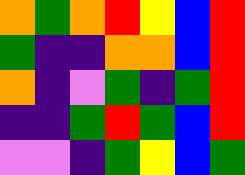[["orange", "green", "orange", "red", "yellow", "blue", "red"], ["green", "indigo", "indigo", "orange", "orange", "blue", "red"], ["orange", "indigo", "violet", "green", "indigo", "green", "red"], ["indigo", "indigo", "green", "red", "green", "blue", "red"], ["violet", "violet", "indigo", "green", "yellow", "blue", "green"]]